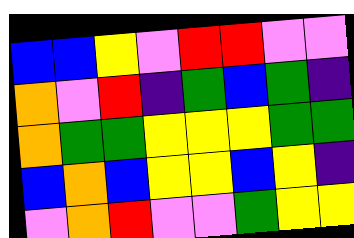[["blue", "blue", "yellow", "violet", "red", "red", "violet", "violet"], ["orange", "violet", "red", "indigo", "green", "blue", "green", "indigo"], ["orange", "green", "green", "yellow", "yellow", "yellow", "green", "green"], ["blue", "orange", "blue", "yellow", "yellow", "blue", "yellow", "indigo"], ["violet", "orange", "red", "violet", "violet", "green", "yellow", "yellow"]]